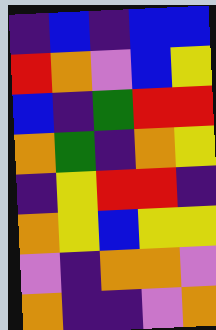[["indigo", "blue", "indigo", "blue", "blue"], ["red", "orange", "violet", "blue", "yellow"], ["blue", "indigo", "green", "red", "red"], ["orange", "green", "indigo", "orange", "yellow"], ["indigo", "yellow", "red", "red", "indigo"], ["orange", "yellow", "blue", "yellow", "yellow"], ["violet", "indigo", "orange", "orange", "violet"], ["orange", "indigo", "indigo", "violet", "orange"]]